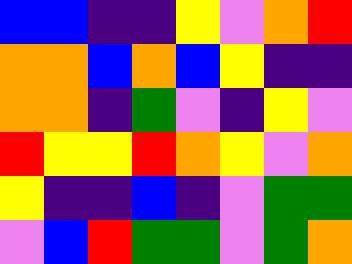[["blue", "blue", "indigo", "indigo", "yellow", "violet", "orange", "red"], ["orange", "orange", "blue", "orange", "blue", "yellow", "indigo", "indigo"], ["orange", "orange", "indigo", "green", "violet", "indigo", "yellow", "violet"], ["red", "yellow", "yellow", "red", "orange", "yellow", "violet", "orange"], ["yellow", "indigo", "indigo", "blue", "indigo", "violet", "green", "green"], ["violet", "blue", "red", "green", "green", "violet", "green", "orange"]]